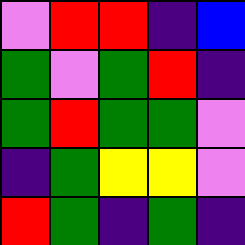[["violet", "red", "red", "indigo", "blue"], ["green", "violet", "green", "red", "indigo"], ["green", "red", "green", "green", "violet"], ["indigo", "green", "yellow", "yellow", "violet"], ["red", "green", "indigo", "green", "indigo"]]